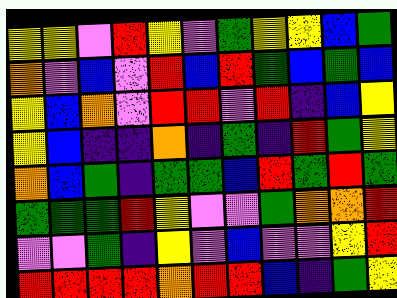[["yellow", "yellow", "violet", "red", "yellow", "violet", "green", "yellow", "yellow", "blue", "green"], ["orange", "violet", "blue", "violet", "red", "blue", "red", "green", "blue", "green", "blue"], ["yellow", "blue", "orange", "violet", "red", "red", "violet", "red", "indigo", "blue", "yellow"], ["yellow", "blue", "indigo", "indigo", "orange", "indigo", "green", "indigo", "red", "green", "yellow"], ["orange", "blue", "green", "indigo", "green", "green", "blue", "red", "green", "red", "green"], ["green", "green", "green", "red", "yellow", "violet", "violet", "green", "orange", "orange", "red"], ["violet", "violet", "green", "indigo", "yellow", "violet", "blue", "violet", "violet", "yellow", "red"], ["red", "red", "red", "red", "orange", "red", "red", "blue", "indigo", "green", "yellow"]]